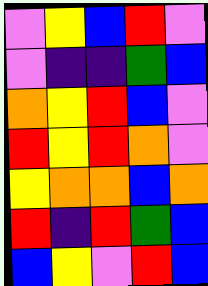[["violet", "yellow", "blue", "red", "violet"], ["violet", "indigo", "indigo", "green", "blue"], ["orange", "yellow", "red", "blue", "violet"], ["red", "yellow", "red", "orange", "violet"], ["yellow", "orange", "orange", "blue", "orange"], ["red", "indigo", "red", "green", "blue"], ["blue", "yellow", "violet", "red", "blue"]]